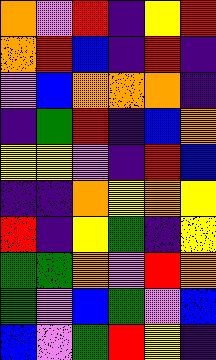[["orange", "violet", "red", "indigo", "yellow", "red"], ["orange", "red", "blue", "indigo", "red", "indigo"], ["violet", "blue", "orange", "orange", "orange", "indigo"], ["indigo", "green", "red", "indigo", "blue", "orange"], ["yellow", "yellow", "violet", "indigo", "red", "blue"], ["indigo", "indigo", "orange", "yellow", "orange", "yellow"], ["red", "indigo", "yellow", "green", "indigo", "yellow"], ["green", "green", "orange", "violet", "red", "orange"], ["green", "violet", "blue", "green", "violet", "blue"], ["blue", "violet", "green", "red", "yellow", "indigo"]]